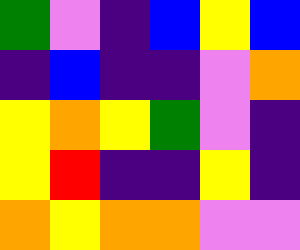[["green", "violet", "indigo", "blue", "yellow", "blue"], ["indigo", "blue", "indigo", "indigo", "violet", "orange"], ["yellow", "orange", "yellow", "green", "violet", "indigo"], ["yellow", "red", "indigo", "indigo", "yellow", "indigo"], ["orange", "yellow", "orange", "orange", "violet", "violet"]]